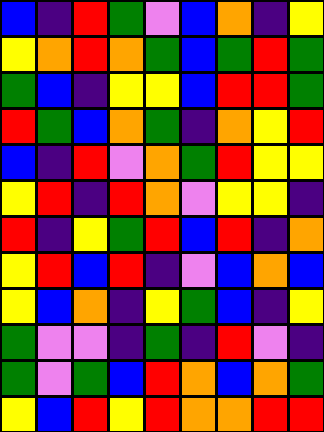[["blue", "indigo", "red", "green", "violet", "blue", "orange", "indigo", "yellow"], ["yellow", "orange", "red", "orange", "green", "blue", "green", "red", "green"], ["green", "blue", "indigo", "yellow", "yellow", "blue", "red", "red", "green"], ["red", "green", "blue", "orange", "green", "indigo", "orange", "yellow", "red"], ["blue", "indigo", "red", "violet", "orange", "green", "red", "yellow", "yellow"], ["yellow", "red", "indigo", "red", "orange", "violet", "yellow", "yellow", "indigo"], ["red", "indigo", "yellow", "green", "red", "blue", "red", "indigo", "orange"], ["yellow", "red", "blue", "red", "indigo", "violet", "blue", "orange", "blue"], ["yellow", "blue", "orange", "indigo", "yellow", "green", "blue", "indigo", "yellow"], ["green", "violet", "violet", "indigo", "green", "indigo", "red", "violet", "indigo"], ["green", "violet", "green", "blue", "red", "orange", "blue", "orange", "green"], ["yellow", "blue", "red", "yellow", "red", "orange", "orange", "red", "red"]]